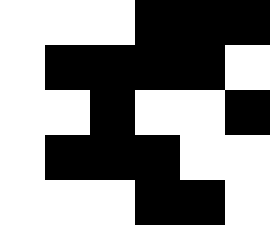[["white", "white", "white", "black", "black", "black"], ["white", "black", "black", "black", "black", "white"], ["white", "white", "black", "white", "white", "black"], ["white", "black", "black", "black", "white", "white"], ["white", "white", "white", "black", "black", "white"]]